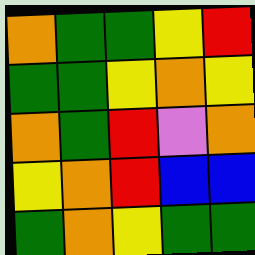[["orange", "green", "green", "yellow", "red"], ["green", "green", "yellow", "orange", "yellow"], ["orange", "green", "red", "violet", "orange"], ["yellow", "orange", "red", "blue", "blue"], ["green", "orange", "yellow", "green", "green"]]